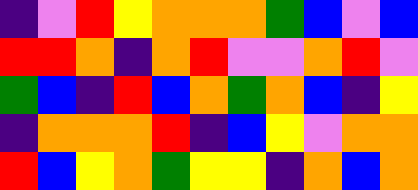[["indigo", "violet", "red", "yellow", "orange", "orange", "orange", "green", "blue", "violet", "blue"], ["red", "red", "orange", "indigo", "orange", "red", "violet", "violet", "orange", "red", "violet"], ["green", "blue", "indigo", "red", "blue", "orange", "green", "orange", "blue", "indigo", "yellow"], ["indigo", "orange", "orange", "orange", "red", "indigo", "blue", "yellow", "violet", "orange", "orange"], ["red", "blue", "yellow", "orange", "green", "yellow", "yellow", "indigo", "orange", "blue", "orange"]]